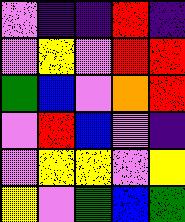[["violet", "indigo", "indigo", "red", "indigo"], ["violet", "yellow", "violet", "red", "red"], ["green", "blue", "violet", "orange", "red"], ["violet", "red", "blue", "violet", "indigo"], ["violet", "yellow", "yellow", "violet", "yellow"], ["yellow", "violet", "green", "blue", "green"]]